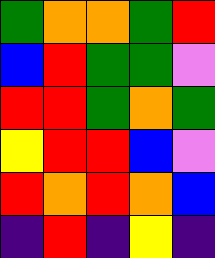[["green", "orange", "orange", "green", "red"], ["blue", "red", "green", "green", "violet"], ["red", "red", "green", "orange", "green"], ["yellow", "red", "red", "blue", "violet"], ["red", "orange", "red", "orange", "blue"], ["indigo", "red", "indigo", "yellow", "indigo"]]